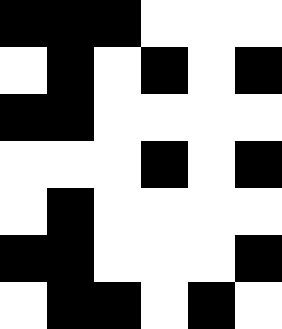[["black", "black", "black", "white", "white", "white"], ["white", "black", "white", "black", "white", "black"], ["black", "black", "white", "white", "white", "white"], ["white", "white", "white", "black", "white", "black"], ["white", "black", "white", "white", "white", "white"], ["black", "black", "white", "white", "white", "black"], ["white", "black", "black", "white", "black", "white"]]